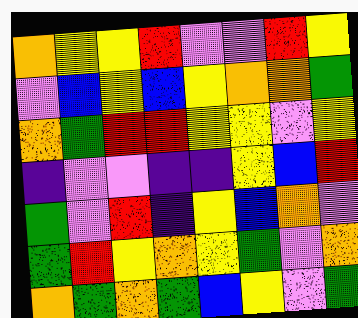[["orange", "yellow", "yellow", "red", "violet", "violet", "red", "yellow"], ["violet", "blue", "yellow", "blue", "yellow", "orange", "orange", "green"], ["orange", "green", "red", "red", "yellow", "yellow", "violet", "yellow"], ["indigo", "violet", "violet", "indigo", "indigo", "yellow", "blue", "red"], ["green", "violet", "red", "indigo", "yellow", "blue", "orange", "violet"], ["green", "red", "yellow", "orange", "yellow", "green", "violet", "orange"], ["orange", "green", "orange", "green", "blue", "yellow", "violet", "green"]]